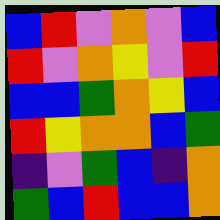[["blue", "red", "violet", "orange", "violet", "blue"], ["red", "violet", "orange", "yellow", "violet", "red"], ["blue", "blue", "green", "orange", "yellow", "blue"], ["red", "yellow", "orange", "orange", "blue", "green"], ["indigo", "violet", "green", "blue", "indigo", "orange"], ["green", "blue", "red", "blue", "blue", "orange"]]